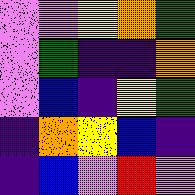[["violet", "violet", "yellow", "orange", "green"], ["violet", "green", "indigo", "indigo", "orange"], ["violet", "blue", "indigo", "yellow", "green"], ["indigo", "orange", "yellow", "blue", "indigo"], ["indigo", "blue", "violet", "red", "violet"]]